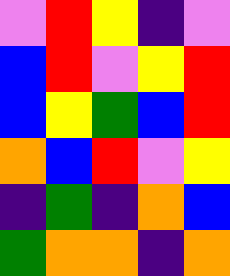[["violet", "red", "yellow", "indigo", "violet"], ["blue", "red", "violet", "yellow", "red"], ["blue", "yellow", "green", "blue", "red"], ["orange", "blue", "red", "violet", "yellow"], ["indigo", "green", "indigo", "orange", "blue"], ["green", "orange", "orange", "indigo", "orange"]]